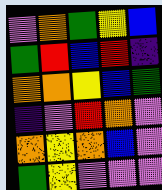[["violet", "orange", "green", "yellow", "blue"], ["green", "red", "blue", "red", "indigo"], ["orange", "orange", "yellow", "blue", "green"], ["indigo", "violet", "red", "orange", "violet"], ["orange", "yellow", "orange", "blue", "violet"], ["green", "yellow", "violet", "violet", "violet"]]